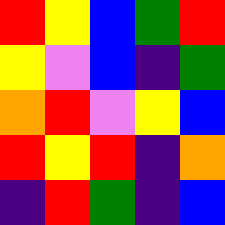[["red", "yellow", "blue", "green", "red"], ["yellow", "violet", "blue", "indigo", "green"], ["orange", "red", "violet", "yellow", "blue"], ["red", "yellow", "red", "indigo", "orange"], ["indigo", "red", "green", "indigo", "blue"]]